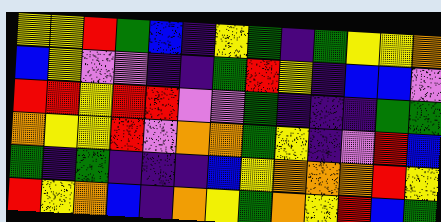[["yellow", "yellow", "red", "green", "blue", "indigo", "yellow", "green", "indigo", "green", "yellow", "yellow", "orange"], ["blue", "yellow", "violet", "violet", "indigo", "indigo", "green", "red", "yellow", "indigo", "blue", "blue", "violet"], ["red", "red", "yellow", "red", "red", "violet", "violet", "green", "indigo", "indigo", "indigo", "green", "green"], ["orange", "yellow", "yellow", "red", "violet", "orange", "orange", "green", "yellow", "indigo", "violet", "red", "blue"], ["green", "indigo", "green", "indigo", "indigo", "indigo", "blue", "yellow", "orange", "orange", "orange", "red", "yellow"], ["red", "yellow", "orange", "blue", "indigo", "orange", "yellow", "green", "orange", "yellow", "red", "blue", "green"]]